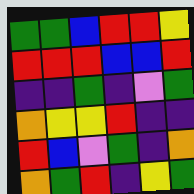[["green", "green", "blue", "red", "red", "yellow"], ["red", "red", "red", "blue", "blue", "red"], ["indigo", "indigo", "green", "indigo", "violet", "green"], ["orange", "yellow", "yellow", "red", "indigo", "indigo"], ["red", "blue", "violet", "green", "indigo", "orange"], ["orange", "green", "red", "indigo", "yellow", "green"]]